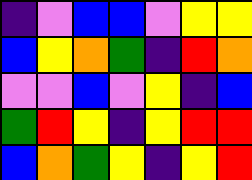[["indigo", "violet", "blue", "blue", "violet", "yellow", "yellow"], ["blue", "yellow", "orange", "green", "indigo", "red", "orange"], ["violet", "violet", "blue", "violet", "yellow", "indigo", "blue"], ["green", "red", "yellow", "indigo", "yellow", "red", "red"], ["blue", "orange", "green", "yellow", "indigo", "yellow", "red"]]